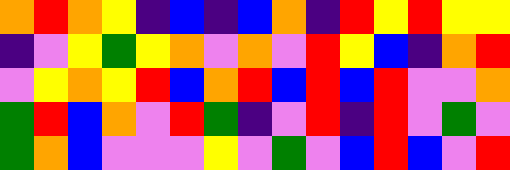[["orange", "red", "orange", "yellow", "indigo", "blue", "indigo", "blue", "orange", "indigo", "red", "yellow", "red", "yellow", "yellow"], ["indigo", "violet", "yellow", "green", "yellow", "orange", "violet", "orange", "violet", "red", "yellow", "blue", "indigo", "orange", "red"], ["violet", "yellow", "orange", "yellow", "red", "blue", "orange", "red", "blue", "red", "blue", "red", "violet", "violet", "orange"], ["green", "red", "blue", "orange", "violet", "red", "green", "indigo", "violet", "red", "indigo", "red", "violet", "green", "violet"], ["green", "orange", "blue", "violet", "violet", "violet", "yellow", "violet", "green", "violet", "blue", "red", "blue", "violet", "red"]]